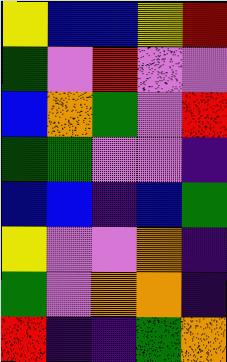[["yellow", "blue", "blue", "yellow", "red"], ["green", "violet", "red", "violet", "violet"], ["blue", "orange", "green", "violet", "red"], ["green", "green", "violet", "violet", "indigo"], ["blue", "blue", "indigo", "blue", "green"], ["yellow", "violet", "violet", "orange", "indigo"], ["green", "violet", "orange", "orange", "indigo"], ["red", "indigo", "indigo", "green", "orange"]]